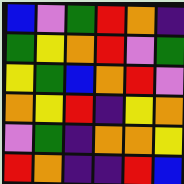[["blue", "violet", "green", "red", "orange", "indigo"], ["green", "yellow", "orange", "red", "violet", "green"], ["yellow", "green", "blue", "orange", "red", "violet"], ["orange", "yellow", "red", "indigo", "yellow", "orange"], ["violet", "green", "indigo", "orange", "orange", "yellow"], ["red", "orange", "indigo", "indigo", "red", "blue"]]